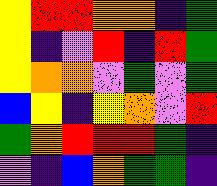[["yellow", "red", "red", "orange", "orange", "indigo", "green"], ["yellow", "indigo", "violet", "red", "indigo", "red", "green"], ["yellow", "orange", "orange", "violet", "green", "violet", "green"], ["blue", "yellow", "indigo", "yellow", "orange", "violet", "red"], ["green", "orange", "red", "red", "red", "green", "indigo"], ["violet", "indigo", "blue", "orange", "green", "green", "indigo"]]